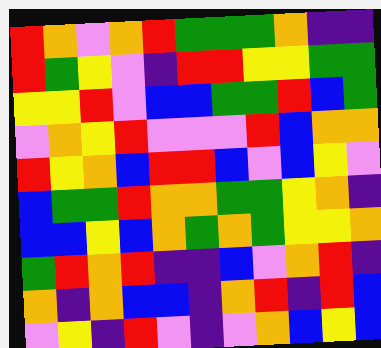[["red", "orange", "violet", "orange", "red", "green", "green", "green", "orange", "indigo", "indigo"], ["red", "green", "yellow", "violet", "indigo", "red", "red", "yellow", "yellow", "green", "green"], ["yellow", "yellow", "red", "violet", "blue", "blue", "green", "green", "red", "blue", "green"], ["violet", "orange", "yellow", "red", "violet", "violet", "violet", "red", "blue", "orange", "orange"], ["red", "yellow", "orange", "blue", "red", "red", "blue", "violet", "blue", "yellow", "violet"], ["blue", "green", "green", "red", "orange", "orange", "green", "green", "yellow", "orange", "indigo"], ["blue", "blue", "yellow", "blue", "orange", "green", "orange", "green", "yellow", "yellow", "orange"], ["green", "red", "orange", "red", "indigo", "indigo", "blue", "violet", "orange", "red", "indigo"], ["orange", "indigo", "orange", "blue", "blue", "indigo", "orange", "red", "indigo", "red", "blue"], ["violet", "yellow", "indigo", "red", "violet", "indigo", "violet", "orange", "blue", "yellow", "blue"]]